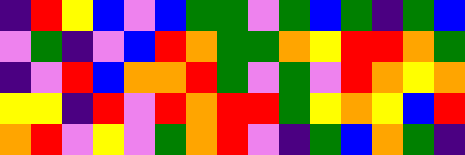[["indigo", "red", "yellow", "blue", "violet", "blue", "green", "green", "violet", "green", "blue", "green", "indigo", "green", "blue"], ["violet", "green", "indigo", "violet", "blue", "red", "orange", "green", "green", "orange", "yellow", "red", "red", "orange", "green"], ["indigo", "violet", "red", "blue", "orange", "orange", "red", "green", "violet", "green", "violet", "red", "orange", "yellow", "orange"], ["yellow", "yellow", "indigo", "red", "violet", "red", "orange", "red", "red", "green", "yellow", "orange", "yellow", "blue", "red"], ["orange", "red", "violet", "yellow", "violet", "green", "orange", "red", "violet", "indigo", "green", "blue", "orange", "green", "indigo"]]